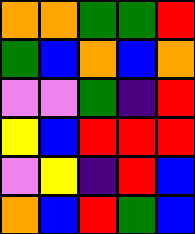[["orange", "orange", "green", "green", "red"], ["green", "blue", "orange", "blue", "orange"], ["violet", "violet", "green", "indigo", "red"], ["yellow", "blue", "red", "red", "red"], ["violet", "yellow", "indigo", "red", "blue"], ["orange", "blue", "red", "green", "blue"]]